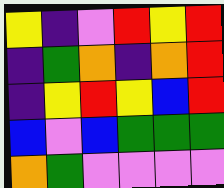[["yellow", "indigo", "violet", "red", "yellow", "red"], ["indigo", "green", "orange", "indigo", "orange", "red"], ["indigo", "yellow", "red", "yellow", "blue", "red"], ["blue", "violet", "blue", "green", "green", "green"], ["orange", "green", "violet", "violet", "violet", "violet"]]